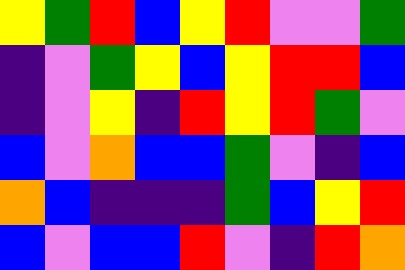[["yellow", "green", "red", "blue", "yellow", "red", "violet", "violet", "green"], ["indigo", "violet", "green", "yellow", "blue", "yellow", "red", "red", "blue"], ["indigo", "violet", "yellow", "indigo", "red", "yellow", "red", "green", "violet"], ["blue", "violet", "orange", "blue", "blue", "green", "violet", "indigo", "blue"], ["orange", "blue", "indigo", "indigo", "indigo", "green", "blue", "yellow", "red"], ["blue", "violet", "blue", "blue", "red", "violet", "indigo", "red", "orange"]]